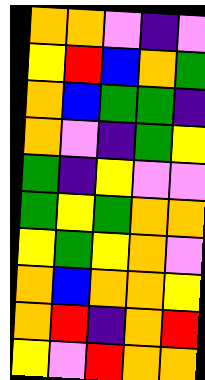[["orange", "orange", "violet", "indigo", "violet"], ["yellow", "red", "blue", "orange", "green"], ["orange", "blue", "green", "green", "indigo"], ["orange", "violet", "indigo", "green", "yellow"], ["green", "indigo", "yellow", "violet", "violet"], ["green", "yellow", "green", "orange", "orange"], ["yellow", "green", "yellow", "orange", "violet"], ["orange", "blue", "orange", "orange", "yellow"], ["orange", "red", "indigo", "orange", "red"], ["yellow", "violet", "red", "orange", "orange"]]